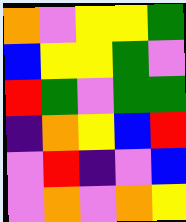[["orange", "violet", "yellow", "yellow", "green"], ["blue", "yellow", "yellow", "green", "violet"], ["red", "green", "violet", "green", "green"], ["indigo", "orange", "yellow", "blue", "red"], ["violet", "red", "indigo", "violet", "blue"], ["violet", "orange", "violet", "orange", "yellow"]]